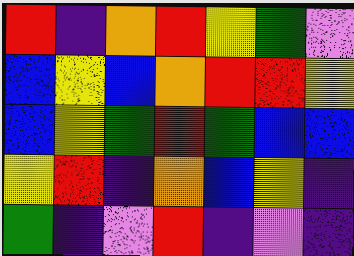[["red", "indigo", "orange", "red", "yellow", "green", "violet"], ["blue", "yellow", "blue", "orange", "red", "red", "yellow"], ["blue", "yellow", "green", "red", "green", "blue", "blue"], ["yellow", "red", "indigo", "orange", "blue", "yellow", "indigo"], ["green", "indigo", "violet", "red", "indigo", "violet", "indigo"]]